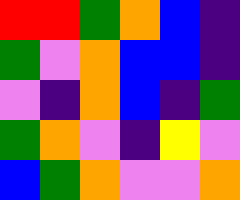[["red", "red", "green", "orange", "blue", "indigo"], ["green", "violet", "orange", "blue", "blue", "indigo"], ["violet", "indigo", "orange", "blue", "indigo", "green"], ["green", "orange", "violet", "indigo", "yellow", "violet"], ["blue", "green", "orange", "violet", "violet", "orange"]]